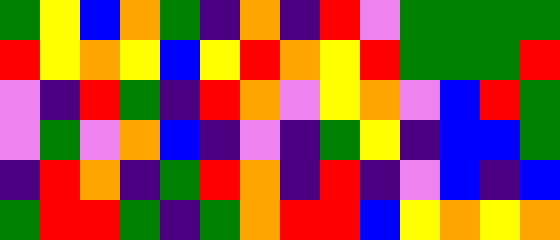[["green", "yellow", "blue", "orange", "green", "indigo", "orange", "indigo", "red", "violet", "green", "green", "green", "green"], ["red", "yellow", "orange", "yellow", "blue", "yellow", "red", "orange", "yellow", "red", "green", "green", "green", "red"], ["violet", "indigo", "red", "green", "indigo", "red", "orange", "violet", "yellow", "orange", "violet", "blue", "red", "green"], ["violet", "green", "violet", "orange", "blue", "indigo", "violet", "indigo", "green", "yellow", "indigo", "blue", "blue", "green"], ["indigo", "red", "orange", "indigo", "green", "red", "orange", "indigo", "red", "indigo", "violet", "blue", "indigo", "blue"], ["green", "red", "red", "green", "indigo", "green", "orange", "red", "red", "blue", "yellow", "orange", "yellow", "orange"]]